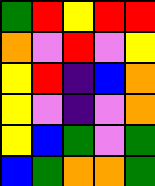[["green", "red", "yellow", "red", "red"], ["orange", "violet", "red", "violet", "yellow"], ["yellow", "red", "indigo", "blue", "orange"], ["yellow", "violet", "indigo", "violet", "orange"], ["yellow", "blue", "green", "violet", "green"], ["blue", "green", "orange", "orange", "green"]]